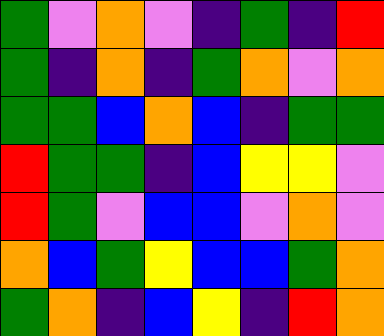[["green", "violet", "orange", "violet", "indigo", "green", "indigo", "red"], ["green", "indigo", "orange", "indigo", "green", "orange", "violet", "orange"], ["green", "green", "blue", "orange", "blue", "indigo", "green", "green"], ["red", "green", "green", "indigo", "blue", "yellow", "yellow", "violet"], ["red", "green", "violet", "blue", "blue", "violet", "orange", "violet"], ["orange", "blue", "green", "yellow", "blue", "blue", "green", "orange"], ["green", "orange", "indigo", "blue", "yellow", "indigo", "red", "orange"]]